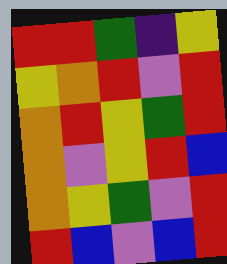[["red", "red", "green", "indigo", "yellow"], ["yellow", "orange", "red", "violet", "red"], ["orange", "red", "yellow", "green", "red"], ["orange", "violet", "yellow", "red", "blue"], ["orange", "yellow", "green", "violet", "red"], ["red", "blue", "violet", "blue", "red"]]